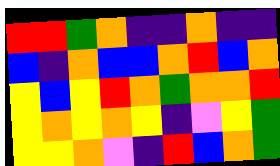[["red", "red", "green", "orange", "indigo", "indigo", "orange", "indigo", "indigo"], ["blue", "indigo", "orange", "blue", "blue", "orange", "red", "blue", "orange"], ["yellow", "blue", "yellow", "red", "orange", "green", "orange", "orange", "red"], ["yellow", "orange", "yellow", "orange", "yellow", "indigo", "violet", "yellow", "green"], ["yellow", "yellow", "orange", "violet", "indigo", "red", "blue", "orange", "green"]]